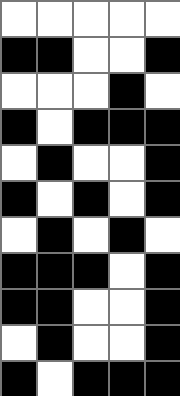[["white", "white", "white", "white", "white"], ["black", "black", "white", "white", "black"], ["white", "white", "white", "black", "white"], ["black", "white", "black", "black", "black"], ["white", "black", "white", "white", "black"], ["black", "white", "black", "white", "black"], ["white", "black", "white", "black", "white"], ["black", "black", "black", "white", "black"], ["black", "black", "white", "white", "black"], ["white", "black", "white", "white", "black"], ["black", "white", "black", "black", "black"]]